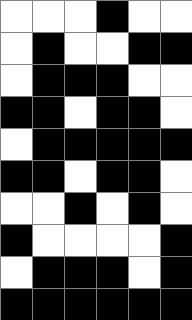[["white", "white", "white", "black", "white", "white"], ["white", "black", "white", "white", "black", "black"], ["white", "black", "black", "black", "white", "white"], ["black", "black", "white", "black", "black", "white"], ["white", "black", "black", "black", "black", "black"], ["black", "black", "white", "black", "black", "white"], ["white", "white", "black", "white", "black", "white"], ["black", "white", "white", "white", "white", "black"], ["white", "black", "black", "black", "white", "black"], ["black", "black", "black", "black", "black", "black"]]